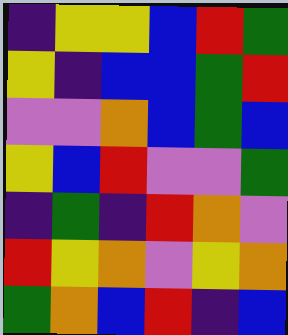[["indigo", "yellow", "yellow", "blue", "red", "green"], ["yellow", "indigo", "blue", "blue", "green", "red"], ["violet", "violet", "orange", "blue", "green", "blue"], ["yellow", "blue", "red", "violet", "violet", "green"], ["indigo", "green", "indigo", "red", "orange", "violet"], ["red", "yellow", "orange", "violet", "yellow", "orange"], ["green", "orange", "blue", "red", "indigo", "blue"]]